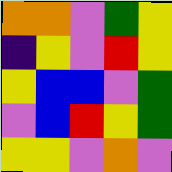[["orange", "orange", "violet", "green", "yellow"], ["indigo", "yellow", "violet", "red", "yellow"], ["yellow", "blue", "blue", "violet", "green"], ["violet", "blue", "red", "yellow", "green"], ["yellow", "yellow", "violet", "orange", "violet"]]